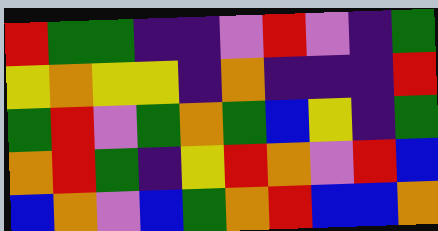[["red", "green", "green", "indigo", "indigo", "violet", "red", "violet", "indigo", "green"], ["yellow", "orange", "yellow", "yellow", "indigo", "orange", "indigo", "indigo", "indigo", "red"], ["green", "red", "violet", "green", "orange", "green", "blue", "yellow", "indigo", "green"], ["orange", "red", "green", "indigo", "yellow", "red", "orange", "violet", "red", "blue"], ["blue", "orange", "violet", "blue", "green", "orange", "red", "blue", "blue", "orange"]]